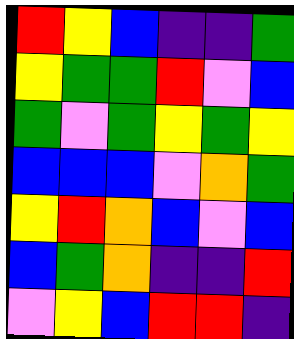[["red", "yellow", "blue", "indigo", "indigo", "green"], ["yellow", "green", "green", "red", "violet", "blue"], ["green", "violet", "green", "yellow", "green", "yellow"], ["blue", "blue", "blue", "violet", "orange", "green"], ["yellow", "red", "orange", "blue", "violet", "blue"], ["blue", "green", "orange", "indigo", "indigo", "red"], ["violet", "yellow", "blue", "red", "red", "indigo"]]